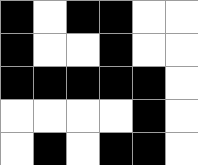[["black", "white", "black", "black", "white", "white"], ["black", "white", "white", "black", "white", "white"], ["black", "black", "black", "black", "black", "white"], ["white", "white", "white", "white", "black", "white"], ["white", "black", "white", "black", "black", "white"]]